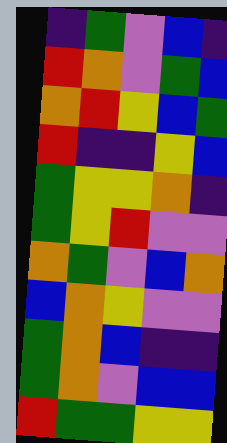[["indigo", "green", "violet", "blue", "indigo"], ["red", "orange", "violet", "green", "blue"], ["orange", "red", "yellow", "blue", "green"], ["red", "indigo", "indigo", "yellow", "blue"], ["green", "yellow", "yellow", "orange", "indigo"], ["green", "yellow", "red", "violet", "violet"], ["orange", "green", "violet", "blue", "orange"], ["blue", "orange", "yellow", "violet", "violet"], ["green", "orange", "blue", "indigo", "indigo"], ["green", "orange", "violet", "blue", "blue"], ["red", "green", "green", "yellow", "yellow"]]